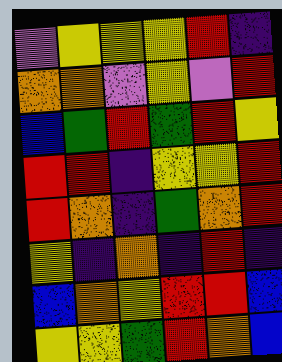[["violet", "yellow", "yellow", "yellow", "red", "indigo"], ["orange", "orange", "violet", "yellow", "violet", "red"], ["blue", "green", "red", "green", "red", "yellow"], ["red", "red", "indigo", "yellow", "yellow", "red"], ["red", "orange", "indigo", "green", "orange", "red"], ["yellow", "indigo", "orange", "indigo", "red", "indigo"], ["blue", "orange", "yellow", "red", "red", "blue"], ["yellow", "yellow", "green", "red", "orange", "blue"]]